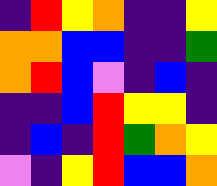[["indigo", "red", "yellow", "orange", "indigo", "indigo", "yellow"], ["orange", "orange", "blue", "blue", "indigo", "indigo", "green"], ["orange", "red", "blue", "violet", "indigo", "blue", "indigo"], ["indigo", "indigo", "blue", "red", "yellow", "yellow", "indigo"], ["indigo", "blue", "indigo", "red", "green", "orange", "yellow"], ["violet", "indigo", "yellow", "red", "blue", "blue", "orange"]]